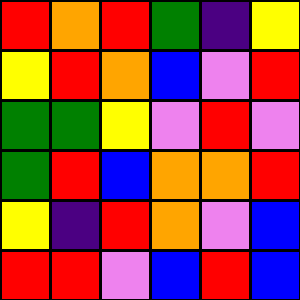[["red", "orange", "red", "green", "indigo", "yellow"], ["yellow", "red", "orange", "blue", "violet", "red"], ["green", "green", "yellow", "violet", "red", "violet"], ["green", "red", "blue", "orange", "orange", "red"], ["yellow", "indigo", "red", "orange", "violet", "blue"], ["red", "red", "violet", "blue", "red", "blue"]]